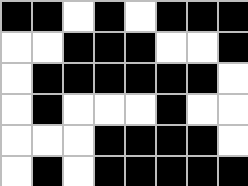[["black", "black", "white", "black", "white", "black", "black", "black"], ["white", "white", "black", "black", "black", "white", "white", "black"], ["white", "black", "black", "black", "black", "black", "black", "white"], ["white", "black", "white", "white", "white", "black", "white", "white"], ["white", "white", "white", "black", "black", "black", "black", "white"], ["white", "black", "white", "black", "black", "black", "black", "black"]]